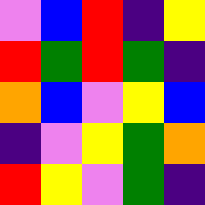[["violet", "blue", "red", "indigo", "yellow"], ["red", "green", "red", "green", "indigo"], ["orange", "blue", "violet", "yellow", "blue"], ["indigo", "violet", "yellow", "green", "orange"], ["red", "yellow", "violet", "green", "indigo"]]